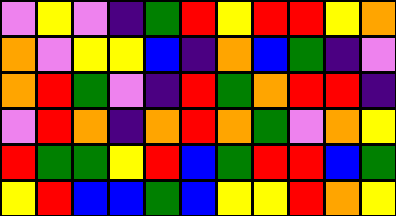[["violet", "yellow", "violet", "indigo", "green", "red", "yellow", "red", "red", "yellow", "orange"], ["orange", "violet", "yellow", "yellow", "blue", "indigo", "orange", "blue", "green", "indigo", "violet"], ["orange", "red", "green", "violet", "indigo", "red", "green", "orange", "red", "red", "indigo"], ["violet", "red", "orange", "indigo", "orange", "red", "orange", "green", "violet", "orange", "yellow"], ["red", "green", "green", "yellow", "red", "blue", "green", "red", "red", "blue", "green"], ["yellow", "red", "blue", "blue", "green", "blue", "yellow", "yellow", "red", "orange", "yellow"]]